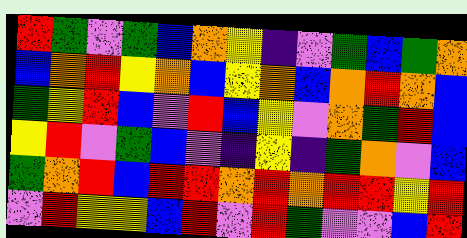[["red", "green", "violet", "green", "blue", "orange", "yellow", "indigo", "violet", "green", "blue", "green", "orange"], ["blue", "orange", "red", "yellow", "orange", "blue", "yellow", "orange", "blue", "orange", "red", "orange", "blue"], ["green", "yellow", "red", "blue", "violet", "red", "blue", "yellow", "violet", "orange", "green", "red", "blue"], ["yellow", "red", "violet", "green", "blue", "violet", "indigo", "yellow", "indigo", "green", "orange", "violet", "blue"], ["green", "orange", "red", "blue", "red", "red", "orange", "red", "orange", "red", "red", "yellow", "red"], ["violet", "red", "yellow", "yellow", "blue", "red", "violet", "red", "green", "violet", "violet", "blue", "red"]]